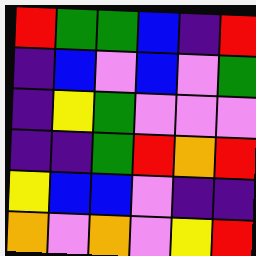[["red", "green", "green", "blue", "indigo", "red"], ["indigo", "blue", "violet", "blue", "violet", "green"], ["indigo", "yellow", "green", "violet", "violet", "violet"], ["indigo", "indigo", "green", "red", "orange", "red"], ["yellow", "blue", "blue", "violet", "indigo", "indigo"], ["orange", "violet", "orange", "violet", "yellow", "red"]]